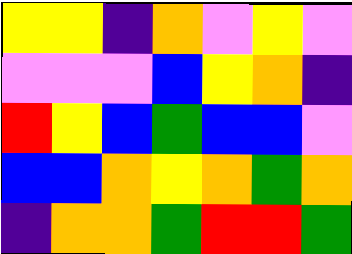[["yellow", "yellow", "indigo", "orange", "violet", "yellow", "violet"], ["violet", "violet", "violet", "blue", "yellow", "orange", "indigo"], ["red", "yellow", "blue", "green", "blue", "blue", "violet"], ["blue", "blue", "orange", "yellow", "orange", "green", "orange"], ["indigo", "orange", "orange", "green", "red", "red", "green"]]